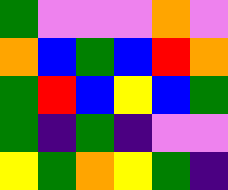[["green", "violet", "violet", "violet", "orange", "violet"], ["orange", "blue", "green", "blue", "red", "orange"], ["green", "red", "blue", "yellow", "blue", "green"], ["green", "indigo", "green", "indigo", "violet", "violet"], ["yellow", "green", "orange", "yellow", "green", "indigo"]]